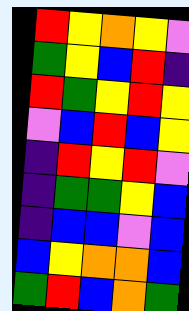[["red", "yellow", "orange", "yellow", "violet"], ["green", "yellow", "blue", "red", "indigo"], ["red", "green", "yellow", "red", "yellow"], ["violet", "blue", "red", "blue", "yellow"], ["indigo", "red", "yellow", "red", "violet"], ["indigo", "green", "green", "yellow", "blue"], ["indigo", "blue", "blue", "violet", "blue"], ["blue", "yellow", "orange", "orange", "blue"], ["green", "red", "blue", "orange", "green"]]